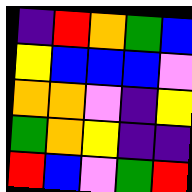[["indigo", "red", "orange", "green", "blue"], ["yellow", "blue", "blue", "blue", "violet"], ["orange", "orange", "violet", "indigo", "yellow"], ["green", "orange", "yellow", "indigo", "indigo"], ["red", "blue", "violet", "green", "red"]]